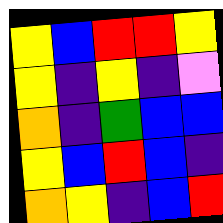[["yellow", "blue", "red", "red", "yellow"], ["yellow", "indigo", "yellow", "indigo", "violet"], ["orange", "indigo", "green", "blue", "blue"], ["yellow", "blue", "red", "blue", "indigo"], ["orange", "yellow", "indigo", "blue", "red"]]